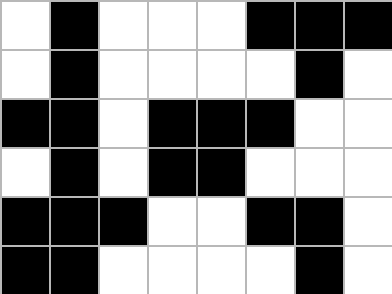[["white", "black", "white", "white", "white", "black", "black", "black"], ["white", "black", "white", "white", "white", "white", "black", "white"], ["black", "black", "white", "black", "black", "black", "white", "white"], ["white", "black", "white", "black", "black", "white", "white", "white"], ["black", "black", "black", "white", "white", "black", "black", "white"], ["black", "black", "white", "white", "white", "white", "black", "white"]]